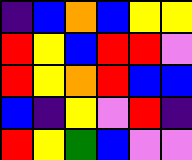[["indigo", "blue", "orange", "blue", "yellow", "yellow"], ["red", "yellow", "blue", "red", "red", "violet"], ["red", "yellow", "orange", "red", "blue", "blue"], ["blue", "indigo", "yellow", "violet", "red", "indigo"], ["red", "yellow", "green", "blue", "violet", "violet"]]